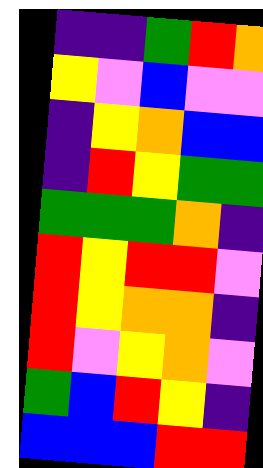[["indigo", "indigo", "green", "red", "orange"], ["yellow", "violet", "blue", "violet", "violet"], ["indigo", "yellow", "orange", "blue", "blue"], ["indigo", "red", "yellow", "green", "green"], ["green", "green", "green", "orange", "indigo"], ["red", "yellow", "red", "red", "violet"], ["red", "yellow", "orange", "orange", "indigo"], ["red", "violet", "yellow", "orange", "violet"], ["green", "blue", "red", "yellow", "indigo"], ["blue", "blue", "blue", "red", "red"]]